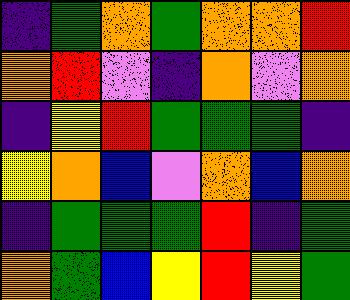[["indigo", "green", "orange", "green", "orange", "orange", "red"], ["orange", "red", "violet", "indigo", "orange", "violet", "orange"], ["indigo", "yellow", "red", "green", "green", "green", "indigo"], ["yellow", "orange", "blue", "violet", "orange", "blue", "orange"], ["indigo", "green", "green", "green", "red", "indigo", "green"], ["orange", "green", "blue", "yellow", "red", "yellow", "green"]]